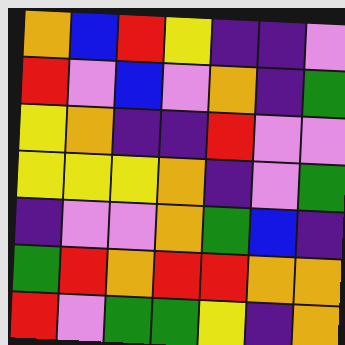[["orange", "blue", "red", "yellow", "indigo", "indigo", "violet"], ["red", "violet", "blue", "violet", "orange", "indigo", "green"], ["yellow", "orange", "indigo", "indigo", "red", "violet", "violet"], ["yellow", "yellow", "yellow", "orange", "indigo", "violet", "green"], ["indigo", "violet", "violet", "orange", "green", "blue", "indigo"], ["green", "red", "orange", "red", "red", "orange", "orange"], ["red", "violet", "green", "green", "yellow", "indigo", "orange"]]